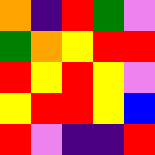[["orange", "indigo", "red", "green", "violet"], ["green", "orange", "yellow", "red", "red"], ["red", "yellow", "red", "yellow", "violet"], ["yellow", "red", "red", "yellow", "blue"], ["red", "violet", "indigo", "indigo", "red"]]